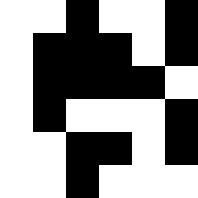[["white", "white", "black", "white", "white", "black"], ["white", "black", "black", "black", "white", "black"], ["white", "black", "black", "black", "black", "white"], ["white", "black", "white", "white", "white", "black"], ["white", "white", "black", "black", "white", "black"], ["white", "white", "black", "white", "white", "white"]]